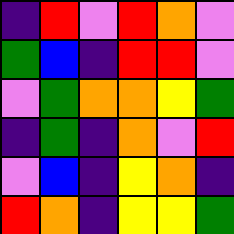[["indigo", "red", "violet", "red", "orange", "violet"], ["green", "blue", "indigo", "red", "red", "violet"], ["violet", "green", "orange", "orange", "yellow", "green"], ["indigo", "green", "indigo", "orange", "violet", "red"], ["violet", "blue", "indigo", "yellow", "orange", "indigo"], ["red", "orange", "indigo", "yellow", "yellow", "green"]]